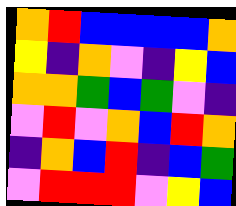[["orange", "red", "blue", "blue", "blue", "blue", "orange"], ["yellow", "indigo", "orange", "violet", "indigo", "yellow", "blue"], ["orange", "orange", "green", "blue", "green", "violet", "indigo"], ["violet", "red", "violet", "orange", "blue", "red", "orange"], ["indigo", "orange", "blue", "red", "indigo", "blue", "green"], ["violet", "red", "red", "red", "violet", "yellow", "blue"]]